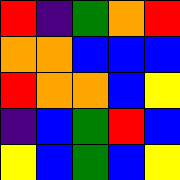[["red", "indigo", "green", "orange", "red"], ["orange", "orange", "blue", "blue", "blue"], ["red", "orange", "orange", "blue", "yellow"], ["indigo", "blue", "green", "red", "blue"], ["yellow", "blue", "green", "blue", "yellow"]]